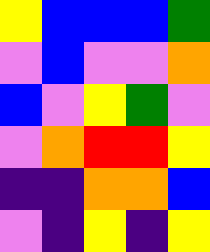[["yellow", "blue", "blue", "blue", "green"], ["violet", "blue", "violet", "violet", "orange"], ["blue", "violet", "yellow", "green", "violet"], ["violet", "orange", "red", "red", "yellow"], ["indigo", "indigo", "orange", "orange", "blue"], ["violet", "indigo", "yellow", "indigo", "yellow"]]